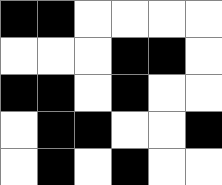[["black", "black", "white", "white", "white", "white"], ["white", "white", "white", "black", "black", "white"], ["black", "black", "white", "black", "white", "white"], ["white", "black", "black", "white", "white", "black"], ["white", "black", "white", "black", "white", "white"]]